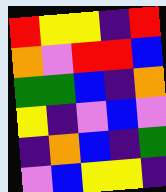[["red", "yellow", "yellow", "indigo", "red"], ["orange", "violet", "red", "red", "blue"], ["green", "green", "blue", "indigo", "orange"], ["yellow", "indigo", "violet", "blue", "violet"], ["indigo", "orange", "blue", "indigo", "green"], ["violet", "blue", "yellow", "yellow", "indigo"]]